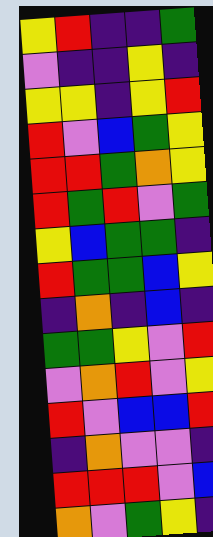[["yellow", "red", "indigo", "indigo", "green"], ["violet", "indigo", "indigo", "yellow", "indigo"], ["yellow", "yellow", "indigo", "yellow", "red"], ["red", "violet", "blue", "green", "yellow"], ["red", "red", "green", "orange", "yellow"], ["red", "green", "red", "violet", "green"], ["yellow", "blue", "green", "green", "indigo"], ["red", "green", "green", "blue", "yellow"], ["indigo", "orange", "indigo", "blue", "indigo"], ["green", "green", "yellow", "violet", "red"], ["violet", "orange", "red", "violet", "yellow"], ["red", "violet", "blue", "blue", "red"], ["indigo", "orange", "violet", "violet", "indigo"], ["red", "red", "red", "violet", "blue"], ["orange", "violet", "green", "yellow", "indigo"]]